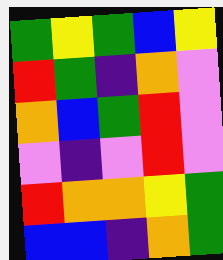[["green", "yellow", "green", "blue", "yellow"], ["red", "green", "indigo", "orange", "violet"], ["orange", "blue", "green", "red", "violet"], ["violet", "indigo", "violet", "red", "violet"], ["red", "orange", "orange", "yellow", "green"], ["blue", "blue", "indigo", "orange", "green"]]